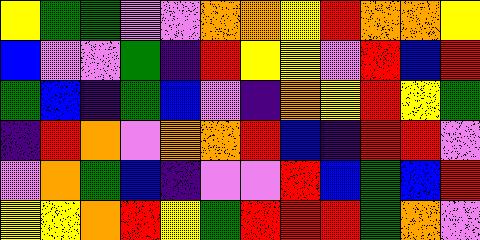[["yellow", "green", "green", "violet", "violet", "orange", "orange", "yellow", "red", "orange", "orange", "yellow"], ["blue", "violet", "violet", "green", "indigo", "red", "yellow", "yellow", "violet", "red", "blue", "red"], ["green", "blue", "indigo", "green", "blue", "violet", "indigo", "orange", "yellow", "red", "yellow", "green"], ["indigo", "red", "orange", "violet", "orange", "orange", "red", "blue", "indigo", "red", "red", "violet"], ["violet", "orange", "green", "blue", "indigo", "violet", "violet", "red", "blue", "green", "blue", "red"], ["yellow", "yellow", "orange", "red", "yellow", "green", "red", "red", "red", "green", "orange", "violet"]]